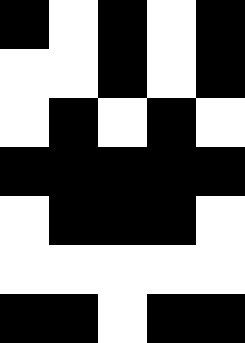[["black", "white", "black", "white", "black"], ["white", "white", "black", "white", "black"], ["white", "black", "white", "black", "white"], ["black", "black", "black", "black", "black"], ["white", "black", "black", "black", "white"], ["white", "white", "white", "white", "white"], ["black", "black", "white", "black", "black"]]